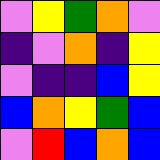[["violet", "yellow", "green", "orange", "violet"], ["indigo", "violet", "orange", "indigo", "yellow"], ["violet", "indigo", "indigo", "blue", "yellow"], ["blue", "orange", "yellow", "green", "blue"], ["violet", "red", "blue", "orange", "blue"]]